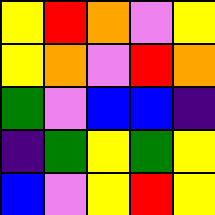[["yellow", "red", "orange", "violet", "yellow"], ["yellow", "orange", "violet", "red", "orange"], ["green", "violet", "blue", "blue", "indigo"], ["indigo", "green", "yellow", "green", "yellow"], ["blue", "violet", "yellow", "red", "yellow"]]